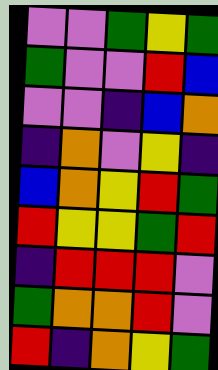[["violet", "violet", "green", "yellow", "green"], ["green", "violet", "violet", "red", "blue"], ["violet", "violet", "indigo", "blue", "orange"], ["indigo", "orange", "violet", "yellow", "indigo"], ["blue", "orange", "yellow", "red", "green"], ["red", "yellow", "yellow", "green", "red"], ["indigo", "red", "red", "red", "violet"], ["green", "orange", "orange", "red", "violet"], ["red", "indigo", "orange", "yellow", "green"]]